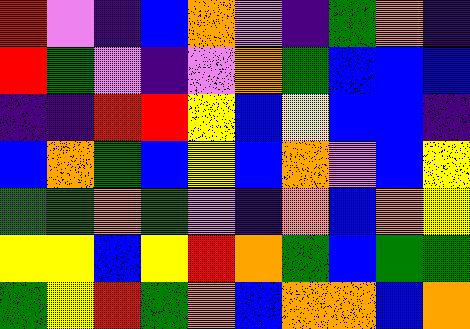[["red", "violet", "indigo", "blue", "orange", "violet", "indigo", "green", "orange", "indigo"], ["red", "green", "violet", "indigo", "violet", "orange", "green", "blue", "blue", "blue"], ["indigo", "indigo", "red", "red", "yellow", "blue", "yellow", "blue", "blue", "indigo"], ["blue", "orange", "green", "blue", "yellow", "blue", "orange", "violet", "blue", "yellow"], ["green", "green", "orange", "green", "violet", "indigo", "orange", "blue", "orange", "yellow"], ["yellow", "yellow", "blue", "yellow", "red", "orange", "green", "blue", "green", "green"], ["green", "yellow", "red", "green", "orange", "blue", "orange", "orange", "blue", "orange"]]